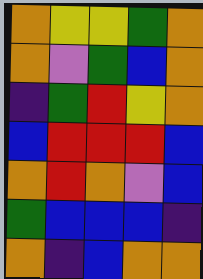[["orange", "yellow", "yellow", "green", "orange"], ["orange", "violet", "green", "blue", "orange"], ["indigo", "green", "red", "yellow", "orange"], ["blue", "red", "red", "red", "blue"], ["orange", "red", "orange", "violet", "blue"], ["green", "blue", "blue", "blue", "indigo"], ["orange", "indigo", "blue", "orange", "orange"]]